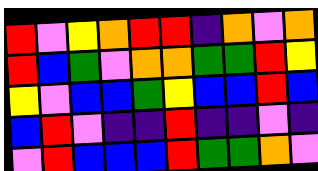[["red", "violet", "yellow", "orange", "red", "red", "indigo", "orange", "violet", "orange"], ["red", "blue", "green", "violet", "orange", "orange", "green", "green", "red", "yellow"], ["yellow", "violet", "blue", "blue", "green", "yellow", "blue", "blue", "red", "blue"], ["blue", "red", "violet", "indigo", "indigo", "red", "indigo", "indigo", "violet", "indigo"], ["violet", "red", "blue", "blue", "blue", "red", "green", "green", "orange", "violet"]]